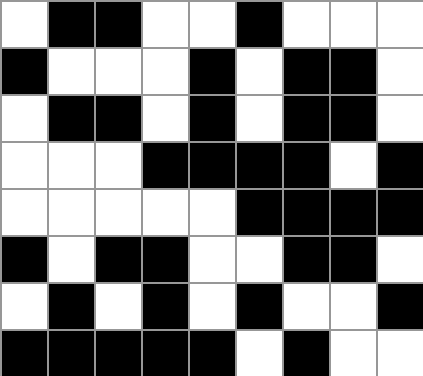[["white", "black", "black", "white", "white", "black", "white", "white", "white"], ["black", "white", "white", "white", "black", "white", "black", "black", "white"], ["white", "black", "black", "white", "black", "white", "black", "black", "white"], ["white", "white", "white", "black", "black", "black", "black", "white", "black"], ["white", "white", "white", "white", "white", "black", "black", "black", "black"], ["black", "white", "black", "black", "white", "white", "black", "black", "white"], ["white", "black", "white", "black", "white", "black", "white", "white", "black"], ["black", "black", "black", "black", "black", "white", "black", "white", "white"]]